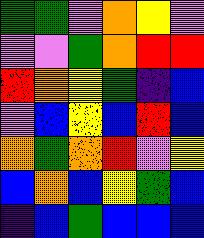[["green", "green", "violet", "orange", "yellow", "violet"], ["violet", "violet", "green", "orange", "red", "red"], ["red", "orange", "yellow", "green", "indigo", "blue"], ["violet", "blue", "yellow", "blue", "red", "blue"], ["orange", "green", "orange", "red", "violet", "yellow"], ["blue", "orange", "blue", "yellow", "green", "blue"], ["indigo", "blue", "green", "blue", "blue", "blue"]]